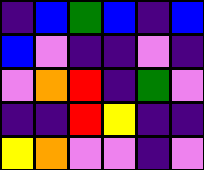[["indigo", "blue", "green", "blue", "indigo", "blue"], ["blue", "violet", "indigo", "indigo", "violet", "indigo"], ["violet", "orange", "red", "indigo", "green", "violet"], ["indigo", "indigo", "red", "yellow", "indigo", "indigo"], ["yellow", "orange", "violet", "violet", "indigo", "violet"]]